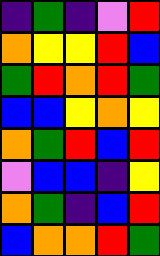[["indigo", "green", "indigo", "violet", "red"], ["orange", "yellow", "yellow", "red", "blue"], ["green", "red", "orange", "red", "green"], ["blue", "blue", "yellow", "orange", "yellow"], ["orange", "green", "red", "blue", "red"], ["violet", "blue", "blue", "indigo", "yellow"], ["orange", "green", "indigo", "blue", "red"], ["blue", "orange", "orange", "red", "green"]]